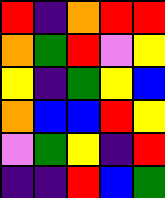[["red", "indigo", "orange", "red", "red"], ["orange", "green", "red", "violet", "yellow"], ["yellow", "indigo", "green", "yellow", "blue"], ["orange", "blue", "blue", "red", "yellow"], ["violet", "green", "yellow", "indigo", "red"], ["indigo", "indigo", "red", "blue", "green"]]